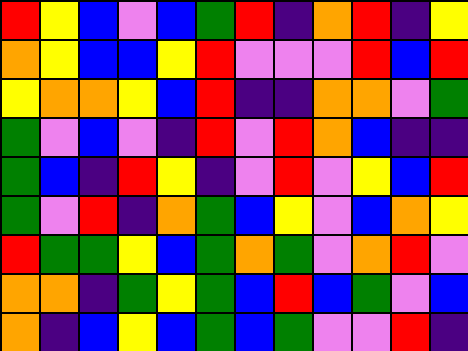[["red", "yellow", "blue", "violet", "blue", "green", "red", "indigo", "orange", "red", "indigo", "yellow"], ["orange", "yellow", "blue", "blue", "yellow", "red", "violet", "violet", "violet", "red", "blue", "red"], ["yellow", "orange", "orange", "yellow", "blue", "red", "indigo", "indigo", "orange", "orange", "violet", "green"], ["green", "violet", "blue", "violet", "indigo", "red", "violet", "red", "orange", "blue", "indigo", "indigo"], ["green", "blue", "indigo", "red", "yellow", "indigo", "violet", "red", "violet", "yellow", "blue", "red"], ["green", "violet", "red", "indigo", "orange", "green", "blue", "yellow", "violet", "blue", "orange", "yellow"], ["red", "green", "green", "yellow", "blue", "green", "orange", "green", "violet", "orange", "red", "violet"], ["orange", "orange", "indigo", "green", "yellow", "green", "blue", "red", "blue", "green", "violet", "blue"], ["orange", "indigo", "blue", "yellow", "blue", "green", "blue", "green", "violet", "violet", "red", "indigo"]]